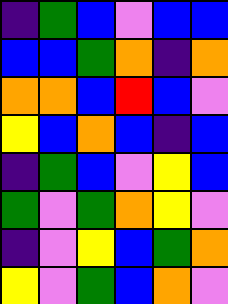[["indigo", "green", "blue", "violet", "blue", "blue"], ["blue", "blue", "green", "orange", "indigo", "orange"], ["orange", "orange", "blue", "red", "blue", "violet"], ["yellow", "blue", "orange", "blue", "indigo", "blue"], ["indigo", "green", "blue", "violet", "yellow", "blue"], ["green", "violet", "green", "orange", "yellow", "violet"], ["indigo", "violet", "yellow", "blue", "green", "orange"], ["yellow", "violet", "green", "blue", "orange", "violet"]]